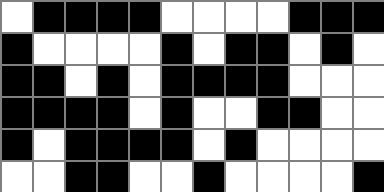[["white", "black", "black", "black", "black", "white", "white", "white", "white", "black", "black", "black"], ["black", "white", "white", "white", "white", "black", "white", "black", "black", "white", "black", "white"], ["black", "black", "white", "black", "white", "black", "black", "black", "black", "white", "white", "white"], ["black", "black", "black", "black", "white", "black", "white", "white", "black", "black", "white", "white"], ["black", "white", "black", "black", "black", "black", "white", "black", "white", "white", "white", "white"], ["white", "white", "black", "black", "white", "white", "black", "white", "white", "white", "white", "black"]]